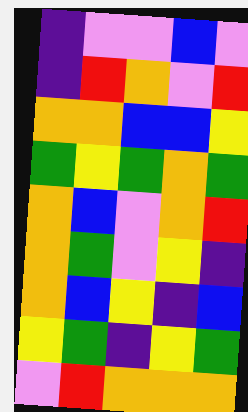[["indigo", "violet", "violet", "blue", "violet"], ["indigo", "red", "orange", "violet", "red"], ["orange", "orange", "blue", "blue", "yellow"], ["green", "yellow", "green", "orange", "green"], ["orange", "blue", "violet", "orange", "red"], ["orange", "green", "violet", "yellow", "indigo"], ["orange", "blue", "yellow", "indigo", "blue"], ["yellow", "green", "indigo", "yellow", "green"], ["violet", "red", "orange", "orange", "orange"]]